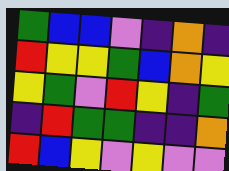[["green", "blue", "blue", "violet", "indigo", "orange", "indigo"], ["red", "yellow", "yellow", "green", "blue", "orange", "yellow"], ["yellow", "green", "violet", "red", "yellow", "indigo", "green"], ["indigo", "red", "green", "green", "indigo", "indigo", "orange"], ["red", "blue", "yellow", "violet", "yellow", "violet", "violet"]]